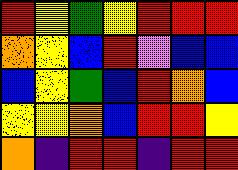[["red", "yellow", "green", "yellow", "red", "red", "red"], ["orange", "yellow", "blue", "red", "violet", "blue", "blue"], ["blue", "yellow", "green", "blue", "red", "orange", "blue"], ["yellow", "yellow", "orange", "blue", "red", "red", "yellow"], ["orange", "indigo", "red", "red", "indigo", "red", "red"]]